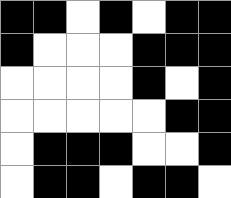[["black", "black", "white", "black", "white", "black", "black"], ["black", "white", "white", "white", "black", "black", "black"], ["white", "white", "white", "white", "black", "white", "black"], ["white", "white", "white", "white", "white", "black", "black"], ["white", "black", "black", "black", "white", "white", "black"], ["white", "black", "black", "white", "black", "black", "white"]]